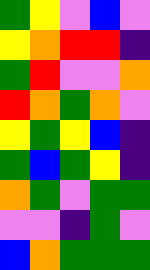[["green", "yellow", "violet", "blue", "violet"], ["yellow", "orange", "red", "red", "indigo"], ["green", "red", "violet", "violet", "orange"], ["red", "orange", "green", "orange", "violet"], ["yellow", "green", "yellow", "blue", "indigo"], ["green", "blue", "green", "yellow", "indigo"], ["orange", "green", "violet", "green", "green"], ["violet", "violet", "indigo", "green", "violet"], ["blue", "orange", "green", "green", "green"]]